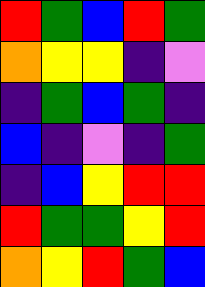[["red", "green", "blue", "red", "green"], ["orange", "yellow", "yellow", "indigo", "violet"], ["indigo", "green", "blue", "green", "indigo"], ["blue", "indigo", "violet", "indigo", "green"], ["indigo", "blue", "yellow", "red", "red"], ["red", "green", "green", "yellow", "red"], ["orange", "yellow", "red", "green", "blue"]]